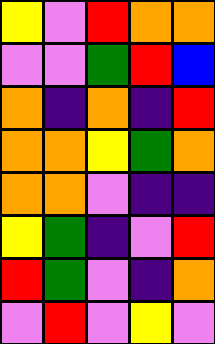[["yellow", "violet", "red", "orange", "orange"], ["violet", "violet", "green", "red", "blue"], ["orange", "indigo", "orange", "indigo", "red"], ["orange", "orange", "yellow", "green", "orange"], ["orange", "orange", "violet", "indigo", "indigo"], ["yellow", "green", "indigo", "violet", "red"], ["red", "green", "violet", "indigo", "orange"], ["violet", "red", "violet", "yellow", "violet"]]